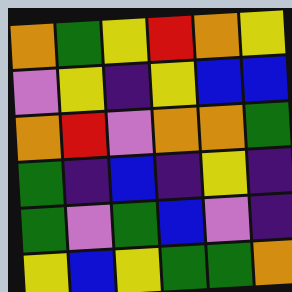[["orange", "green", "yellow", "red", "orange", "yellow"], ["violet", "yellow", "indigo", "yellow", "blue", "blue"], ["orange", "red", "violet", "orange", "orange", "green"], ["green", "indigo", "blue", "indigo", "yellow", "indigo"], ["green", "violet", "green", "blue", "violet", "indigo"], ["yellow", "blue", "yellow", "green", "green", "orange"]]